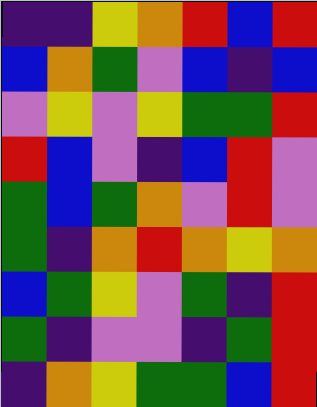[["indigo", "indigo", "yellow", "orange", "red", "blue", "red"], ["blue", "orange", "green", "violet", "blue", "indigo", "blue"], ["violet", "yellow", "violet", "yellow", "green", "green", "red"], ["red", "blue", "violet", "indigo", "blue", "red", "violet"], ["green", "blue", "green", "orange", "violet", "red", "violet"], ["green", "indigo", "orange", "red", "orange", "yellow", "orange"], ["blue", "green", "yellow", "violet", "green", "indigo", "red"], ["green", "indigo", "violet", "violet", "indigo", "green", "red"], ["indigo", "orange", "yellow", "green", "green", "blue", "red"]]